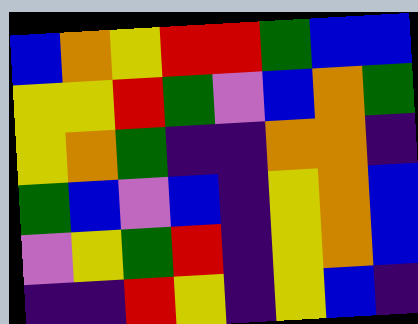[["blue", "orange", "yellow", "red", "red", "green", "blue", "blue"], ["yellow", "yellow", "red", "green", "violet", "blue", "orange", "green"], ["yellow", "orange", "green", "indigo", "indigo", "orange", "orange", "indigo"], ["green", "blue", "violet", "blue", "indigo", "yellow", "orange", "blue"], ["violet", "yellow", "green", "red", "indigo", "yellow", "orange", "blue"], ["indigo", "indigo", "red", "yellow", "indigo", "yellow", "blue", "indigo"]]